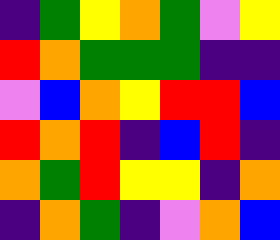[["indigo", "green", "yellow", "orange", "green", "violet", "yellow"], ["red", "orange", "green", "green", "green", "indigo", "indigo"], ["violet", "blue", "orange", "yellow", "red", "red", "blue"], ["red", "orange", "red", "indigo", "blue", "red", "indigo"], ["orange", "green", "red", "yellow", "yellow", "indigo", "orange"], ["indigo", "orange", "green", "indigo", "violet", "orange", "blue"]]